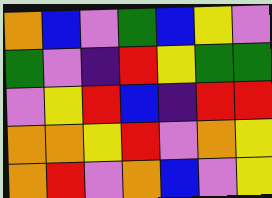[["orange", "blue", "violet", "green", "blue", "yellow", "violet"], ["green", "violet", "indigo", "red", "yellow", "green", "green"], ["violet", "yellow", "red", "blue", "indigo", "red", "red"], ["orange", "orange", "yellow", "red", "violet", "orange", "yellow"], ["orange", "red", "violet", "orange", "blue", "violet", "yellow"]]